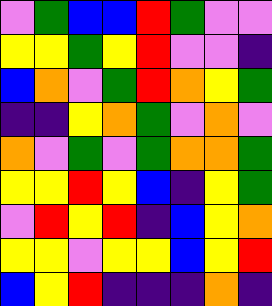[["violet", "green", "blue", "blue", "red", "green", "violet", "violet"], ["yellow", "yellow", "green", "yellow", "red", "violet", "violet", "indigo"], ["blue", "orange", "violet", "green", "red", "orange", "yellow", "green"], ["indigo", "indigo", "yellow", "orange", "green", "violet", "orange", "violet"], ["orange", "violet", "green", "violet", "green", "orange", "orange", "green"], ["yellow", "yellow", "red", "yellow", "blue", "indigo", "yellow", "green"], ["violet", "red", "yellow", "red", "indigo", "blue", "yellow", "orange"], ["yellow", "yellow", "violet", "yellow", "yellow", "blue", "yellow", "red"], ["blue", "yellow", "red", "indigo", "indigo", "indigo", "orange", "indigo"]]